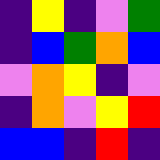[["indigo", "yellow", "indigo", "violet", "green"], ["indigo", "blue", "green", "orange", "blue"], ["violet", "orange", "yellow", "indigo", "violet"], ["indigo", "orange", "violet", "yellow", "red"], ["blue", "blue", "indigo", "red", "indigo"]]